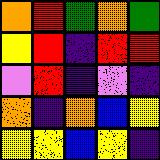[["orange", "red", "green", "orange", "green"], ["yellow", "red", "indigo", "red", "red"], ["violet", "red", "indigo", "violet", "indigo"], ["orange", "indigo", "orange", "blue", "yellow"], ["yellow", "yellow", "blue", "yellow", "indigo"]]